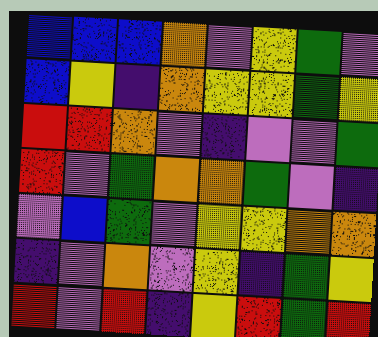[["blue", "blue", "blue", "orange", "violet", "yellow", "green", "violet"], ["blue", "yellow", "indigo", "orange", "yellow", "yellow", "green", "yellow"], ["red", "red", "orange", "violet", "indigo", "violet", "violet", "green"], ["red", "violet", "green", "orange", "orange", "green", "violet", "indigo"], ["violet", "blue", "green", "violet", "yellow", "yellow", "orange", "orange"], ["indigo", "violet", "orange", "violet", "yellow", "indigo", "green", "yellow"], ["red", "violet", "red", "indigo", "yellow", "red", "green", "red"]]